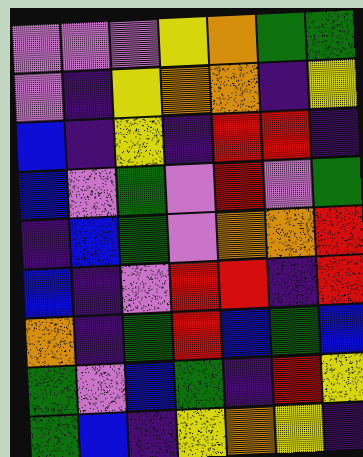[["violet", "violet", "violet", "yellow", "orange", "green", "green"], ["violet", "indigo", "yellow", "orange", "orange", "indigo", "yellow"], ["blue", "indigo", "yellow", "indigo", "red", "red", "indigo"], ["blue", "violet", "green", "violet", "red", "violet", "green"], ["indigo", "blue", "green", "violet", "orange", "orange", "red"], ["blue", "indigo", "violet", "red", "red", "indigo", "red"], ["orange", "indigo", "green", "red", "blue", "green", "blue"], ["green", "violet", "blue", "green", "indigo", "red", "yellow"], ["green", "blue", "indigo", "yellow", "orange", "yellow", "indigo"]]